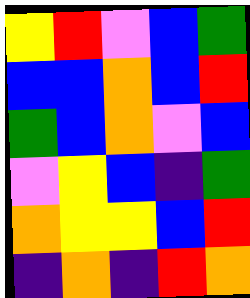[["yellow", "red", "violet", "blue", "green"], ["blue", "blue", "orange", "blue", "red"], ["green", "blue", "orange", "violet", "blue"], ["violet", "yellow", "blue", "indigo", "green"], ["orange", "yellow", "yellow", "blue", "red"], ["indigo", "orange", "indigo", "red", "orange"]]